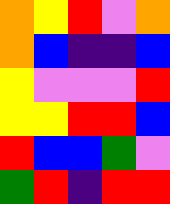[["orange", "yellow", "red", "violet", "orange"], ["orange", "blue", "indigo", "indigo", "blue"], ["yellow", "violet", "violet", "violet", "red"], ["yellow", "yellow", "red", "red", "blue"], ["red", "blue", "blue", "green", "violet"], ["green", "red", "indigo", "red", "red"]]